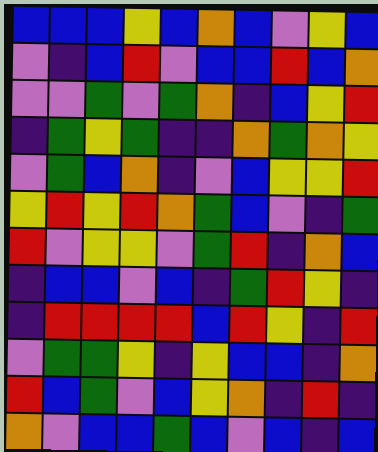[["blue", "blue", "blue", "yellow", "blue", "orange", "blue", "violet", "yellow", "blue"], ["violet", "indigo", "blue", "red", "violet", "blue", "blue", "red", "blue", "orange"], ["violet", "violet", "green", "violet", "green", "orange", "indigo", "blue", "yellow", "red"], ["indigo", "green", "yellow", "green", "indigo", "indigo", "orange", "green", "orange", "yellow"], ["violet", "green", "blue", "orange", "indigo", "violet", "blue", "yellow", "yellow", "red"], ["yellow", "red", "yellow", "red", "orange", "green", "blue", "violet", "indigo", "green"], ["red", "violet", "yellow", "yellow", "violet", "green", "red", "indigo", "orange", "blue"], ["indigo", "blue", "blue", "violet", "blue", "indigo", "green", "red", "yellow", "indigo"], ["indigo", "red", "red", "red", "red", "blue", "red", "yellow", "indigo", "red"], ["violet", "green", "green", "yellow", "indigo", "yellow", "blue", "blue", "indigo", "orange"], ["red", "blue", "green", "violet", "blue", "yellow", "orange", "indigo", "red", "indigo"], ["orange", "violet", "blue", "blue", "green", "blue", "violet", "blue", "indigo", "blue"]]